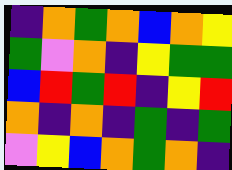[["indigo", "orange", "green", "orange", "blue", "orange", "yellow"], ["green", "violet", "orange", "indigo", "yellow", "green", "green"], ["blue", "red", "green", "red", "indigo", "yellow", "red"], ["orange", "indigo", "orange", "indigo", "green", "indigo", "green"], ["violet", "yellow", "blue", "orange", "green", "orange", "indigo"]]